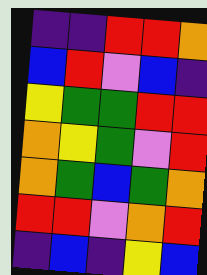[["indigo", "indigo", "red", "red", "orange"], ["blue", "red", "violet", "blue", "indigo"], ["yellow", "green", "green", "red", "red"], ["orange", "yellow", "green", "violet", "red"], ["orange", "green", "blue", "green", "orange"], ["red", "red", "violet", "orange", "red"], ["indigo", "blue", "indigo", "yellow", "blue"]]